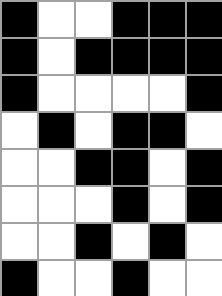[["black", "white", "white", "black", "black", "black"], ["black", "white", "black", "black", "black", "black"], ["black", "white", "white", "white", "white", "black"], ["white", "black", "white", "black", "black", "white"], ["white", "white", "black", "black", "white", "black"], ["white", "white", "white", "black", "white", "black"], ["white", "white", "black", "white", "black", "white"], ["black", "white", "white", "black", "white", "white"]]